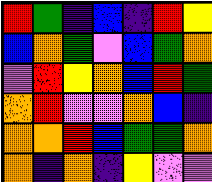[["red", "green", "indigo", "blue", "indigo", "red", "yellow"], ["blue", "orange", "green", "violet", "blue", "green", "orange"], ["violet", "red", "yellow", "orange", "blue", "red", "green"], ["orange", "red", "violet", "violet", "orange", "blue", "indigo"], ["orange", "orange", "red", "blue", "green", "green", "orange"], ["orange", "indigo", "orange", "indigo", "yellow", "violet", "violet"]]